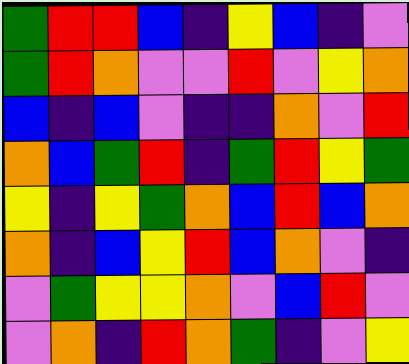[["green", "red", "red", "blue", "indigo", "yellow", "blue", "indigo", "violet"], ["green", "red", "orange", "violet", "violet", "red", "violet", "yellow", "orange"], ["blue", "indigo", "blue", "violet", "indigo", "indigo", "orange", "violet", "red"], ["orange", "blue", "green", "red", "indigo", "green", "red", "yellow", "green"], ["yellow", "indigo", "yellow", "green", "orange", "blue", "red", "blue", "orange"], ["orange", "indigo", "blue", "yellow", "red", "blue", "orange", "violet", "indigo"], ["violet", "green", "yellow", "yellow", "orange", "violet", "blue", "red", "violet"], ["violet", "orange", "indigo", "red", "orange", "green", "indigo", "violet", "yellow"]]